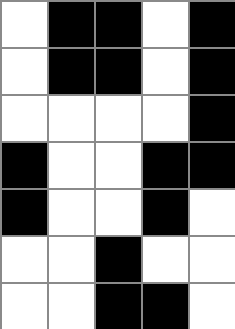[["white", "black", "black", "white", "black"], ["white", "black", "black", "white", "black"], ["white", "white", "white", "white", "black"], ["black", "white", "white", "black", "black"], ["black", "white", "white", "black", "white"], ["white", "white", "black", "white", "white"], ["white", "white", "black", "black", "white"]]